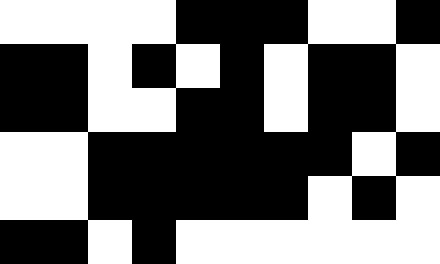[["white", "white", "white", "white", "black", "black", "black", "white", "white", "black"], ["black", "black", "white", "black", "white", "black", "white", "black", "black", "white"], ["black", "black", "white", "white", "black", "black", "white", "black", "black", "white"], ["white", "white", "black", "black", "black", "black", "black", "black", "white", "black"], ["white", "white", "black", "black", "black", "black", "black", "white", "black", "white"], ["black", "black", "white", "black", "white", "white", "white", "white", "white", "white"]]